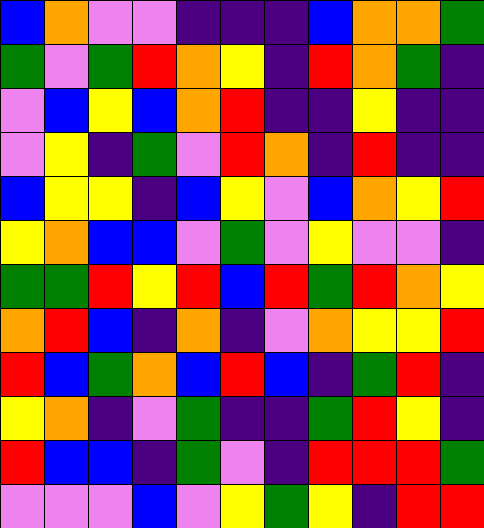[["blue", "orange", "violet", "violet", "indigo", "indigo", "indigo", "blue", "orange", "orange", "green"], ["green", "violet", "green", "red", "orange", "yellow", "indigo", "red", "orange", "green", "indigo"], ["violet", "blue", "yellow", "blue", "orange", "red", "indigo", "indigo", "yellow", "indigo", "indigo"], ["violet", "yellow", "indigo", "green", "violet", "red", "orange", "indigo", "red", "indigo", "indigo"], ["blue", "yellow", "yellow", "indigo", "blue", "yellow", "violet", "blue", "orange", "yellow", "red"], ["yellow", "orange", "blue", "blue", "violet", "green", "violet", "yellow", "violet", "violet", "indigo"], ["green", "green", "red", "yellow", "red", "blue", "red", "green", "red", "orange", "yellow"], ["orange", "red", "blue", "indigo", "orange", "indigo", "violet", "orange", "yellow", "yellow", "red"], ["red", "blue", "green", "orange", "blue", "red", "blue", "indigo", "green", "red", "indigo"], ["yellow", "orange", "indigo", "violet", "green", "indigo", "indigo", "green", "red", "yellow", "indigo"], ["red", "blue", "blue", "indigo", "green", "violet", "indigo", "red", "red", "red", "green"], ["violet", "violet", "violet", "blue", "violet", "yellow", "green", "yellow", "indigo", "red", "red"]]